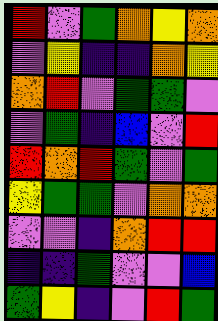[["red", "violet", "green", "orange", "yellow", "orange"], ["violet", "yellow", "indigo", "indigo", "orange", "yellow"], ["orange", "red", "violet", "green", "green", "violet"], ["violet", "green", "indigo", "blue", "violet", "red"], ["red", "orange", "red", "green", "violet", "green"], ["yellow", "green", "green", "violet", "orange", "orange"], ["violet", "violet", "indigo", "orange", "red", "red"], ["indigo", "indigo", "green", "violet", "violet", "blue"], ["green", "yellow", "indigo", "violet", "red", "green"]]